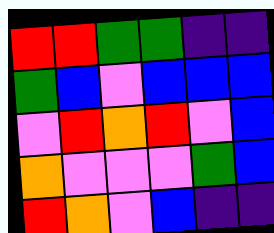[["red", "red", "green", "green", "indigo", "indigo"], ["green", "blue", "violet", "blue", "blue", "blue"], ["violet", "red", "orange", "red", "violet", "blue"], ["orange", "violet", "violet", "violet", "green", "blue"], ["red", "orange", "violet", "blue", "indigo", "indigo"]]